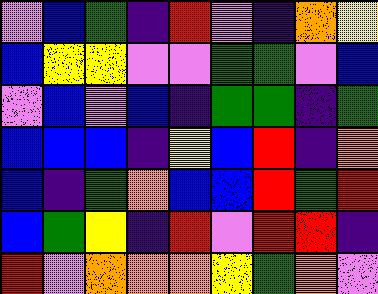[["violet", "blue", "green", "indigo", "red", "violet", "indigo", "orange", "yellow"], ["blue", "yellow", "yellow", "violet", "violet", "green", "green", "violet", "blue"], ["violet", "blue", "violet", "blue", "indigo", "green", "green", "indigo", "green"], ["blue", "blue", "blue", "indigo", "yellow", "blue", "red", "indigo", "orange"], ["blue", "indigo", "green", "orange", "blue", "blue", "red", "green", "red"], ["blue", "green", "yellow", "indigo", "red", "violet", "red", "red", "indigo"], ["red", "violet", "orange", "orange", "orange", "yellow", "green", "orange", "violet"]]